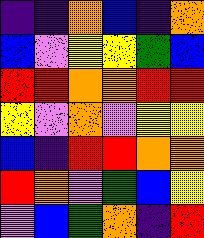[["indigo", "indigo", "orange", "blue", "indigo", "orange"], ["blue", "violet", "yellow", "yellow", "green", "blue"], ["red", "red", "orange", "orange", "red", "red"], ["yellow", "violet", "orange", "violet", "yellow", "yellow"], ["blue", "indigo", "red", "red", "orange", "orange"], ["red", "orange", "violet", "green", "blue", "yellow"], ["violet", "blue", "green", "orange", "indigo", "red"]]